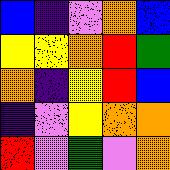[["blue", "indigo", "violet", "orange", "blue"], ["yellow", "yellow", "orange", "red", "green"], ["orange", "indigo", "yellow", "red", "blue"], ["indigo", "violet", "yellow", "orange", "orange"], ["red", "violet", "green", "violet", "orange"]]